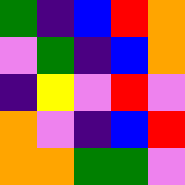[["green", "indigo", "blue", "red", "orange"], ["violet", "green", "indigo", "blue", "orange"], ["indigo", "yellow", "violet", "red", "violet"], ["orange", "violet", "indigo", "blue", "red"], ["orange", "orange", "green", "green", "violet"]]